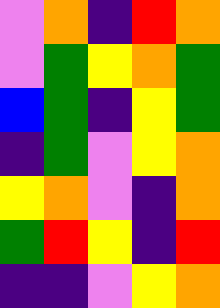[["violet", "orange", "indigo", "red", "orange"], ["violet", "green", "yellow", "orange", "green"], ["blue", "green", "indigo", "yellow", "green"], ["indigo", "green", "violet", "yellow", "orange"], ["yellow", "orange", "violet", "indigo", "orange"], ["green", "red", "yellow", "indigo", "red"], ["indigo", "indigo", "violet", "yellow", "orange"]]